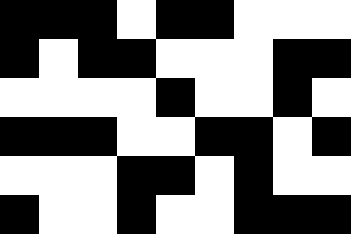[["black", "black", "black", "white", "black", "black", "white", "white", "white"], ["black", "white", "black", "black", "white", "white", "white", "black", "black"], ["white", "white", "white", "white", "black", "white", "white", "black", "white"], ["black", "black", "black", "white", "white", "black", "black", "white", "black"], ["white", "white", "white", "black", "black", "white", "black", "white", "white"], ["black", "white", "white", "black", "white", "white", "black", "black", "black"]]